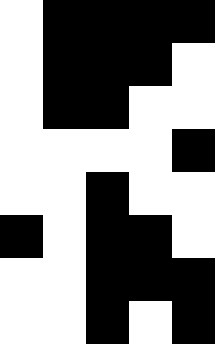[["white", "black", "black", "black", "black"], ["white", "black", "black", "black", "white"], ["white", "black", "black", "white", "white"], ["white", "white", "white", "white", "black"], ["white", "white", "black", "white", "white"], ["black", "white", "black", "black", "white"], ["white", "white", "black", "black", "black"], ["white", "white", "black", "white", "black"]]